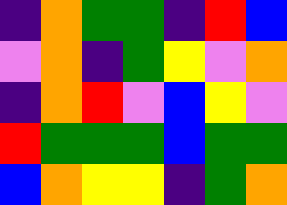[["indigo", "orange", "green", "green", "indigo", "red", "blue"], ["violet", "orange", "indigo", "green", "yellow", "violet", "orange"], ["indigo", "orange", "red", "violet", "blue", "yellow", "violet"], ["red", "green", "green", "green", "blue", "green", "green"], ["blue", "orange", "yellow", "yellow", "indigo", "green", "orange"]]